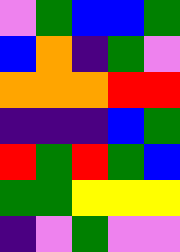[["violet", "green", "blue", "blue", "green"], ["blue", "orange", "indigo", "green", "violet"], ["orange", "orange", "orange", "red", "red"], ["indigo", "indigo", "indigo", "blue", "green"], ["red", "green", "red", "green", "blue"], ["green", "green", "yellow", "yellow", "yellow"], ["indigo", "violet", "green", "violet", "violet"]]